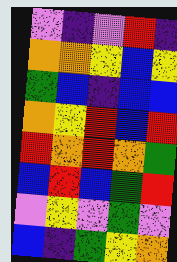[["violet", "indigo", "violet", "red", "indigo"], ["orange", "orange", "yellow", "blue", "yellow"], ["green", "blue", "indigo", "blue", "blue"], ["orange", "yellow", "red", "blue", "red"], ["red", "orange", "red", "orange", "green"], ["blue", "red", "blue", "green", "red"], ["violet", "yellow", "violet", "green", "violet"], ["blue", "indigo", "green", "yellow", "orange"]]